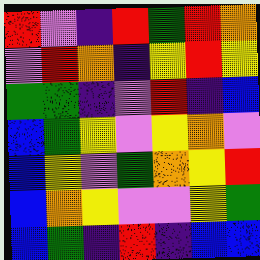[["red", "violet", "indigo", "red", "green", "red", "orange"], ["violet", "red", "orange", "indigo", "yellow", "red", "yellow"], ["green", "green", "indigo", "violet", "red", "indigo", "blue"], ["blue", "green", "yellow", "violet", "yellow", "orange", "violet"], ["blue", "yellow", "violet", "green", "orange", "yellow", "red"], ["blue", "orange", "yellow", "violet", "violet", "yellow", "green"], ["blue", "green", "indigo", "red", "indigo", "blue", "blue"]]